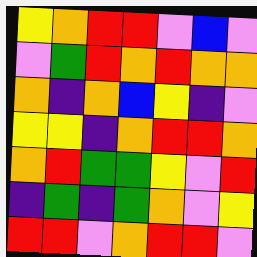[["yellow", "orange", "red", "red", "violet", "blue", "violet"], ["violet", "green", "red", "orange", "red", "orange", "orange"], ["orange", "indigo", "orange", "blue", "yellow", "indigo", "violet"], ["yellow", "yellow", "indigo", "orange", "red", "red", "orange"], ["orange", "red", "green", "green", "yellow", "violet", "red"], ["indigo", "green", "indigo", "green", "orange", "violet", "yellow"], ["red", "red", "violet", "orange", "red", "red", "violet"]]